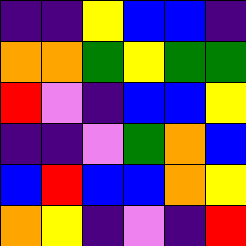[["indigo", "indigo", "yellow", "blue", "blue", "indigo"], ["orange", "orange", "green", "yellow", "green", "green"], ["red", "violet", "indigo", "blue", "blue", "yellow"], ["indigo", "indigo", "violet", "green", "orange", "blue"], ["blue", "red", "blue", "blue", "orange", "yellow"], ["orange", "yellow", "indigo", "violet", "indigo", "red"]]